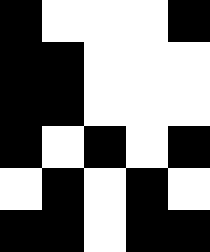[["black", "white", "white", "white", "black"], ["black", "black", "white", "white", "white"], ["black", "black", "white", "white", "white"], ["black", "white", "black", "white", "black"], ["white", "black", "white", "black", "white"], ["black", "black", "white", "black", "black"]]